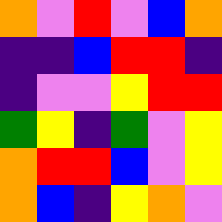[["orange", "violet", "red", "violet", "blue", "orange"], ["indigo", "indigo", "blue", "red", "red", "indigo"], ["indigo", "violet", "violet", "yellow", "red", "red"], ["green", "yellow", "indigo", "green", "violet", "yellow"], ["orange", "red", "red", "blue", "violet", "yellow"], ["orange", "blue", "indigo", "yellow", "orange", "violet"]]